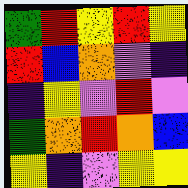[["green", "red", "yellow", "red", "yellow"], ["red", "blue", "orange", "violet", "indigo"], ["indigo", "yellow", "violet", "red", "violet"], ["green", "orange", "red", "orange", "blue"], ["yellow", "indigo", "violet", "yellow", "yellow"]]